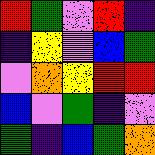[["red", "green", "violet", "red", "indigo"], ["indigo", "yellow", "violet", "blue", "green"], ["violet", "orange", "yellow", "red", "red"], ["blue", "violet", "green", "indigo", "violet"], ["green", "indigo", "blue", "green", "orange"]]